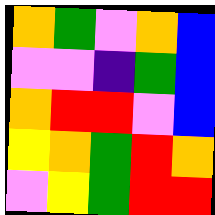[["orange", "green", "violet", "orange", "blue"], ["violet", "violet", "indigo", "green", "blue"], ["orange", "red", "red", "violet", "blue"], ["yellow", "orange", "green", "red", "orange"], ["violet", "yellow", "green", "red", "red"]]